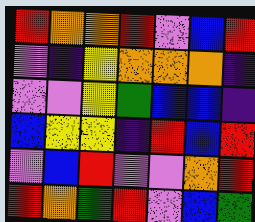[["red", "orange", "orange", "red", "violet", "blue", "red"], ["violet", "indigo", "yellow", "orange", "orange", "orange", "indigo"], ["violet", "violet", "yellow", "green", "blue", "blue", "indigo"], ["blue", "yellow", "yellow", "indigo", "red", "blue", "red"], ["violet", "blue", "red", "violet", "violet", "orange", "red"], ["red", "orange", "green", "red", "violet", "blue", "green"]]